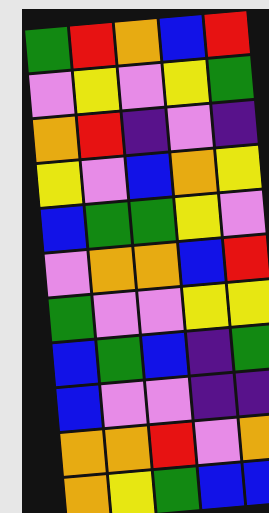[["green", "red", "orange", "blue", "red"], ["violet", "yellow", "violet", "yellow", "green"], ["orange", "red", "indigo", "violet", "indigo"], ["yellow", "violet", "blue", "orange", "yellow"], ["blue", "green", "green", "yellow", "violet"], ["violet", "orange", "orange", "blue", "red"], ["green", "violet", "violet", "yellow", "yellow"], ["blue", "green", "blue", "indigo", "green"], ["blue", "violet", "violet", "indigo", "indigo"], ["orange", "orange", "red", "violet", "orange"], ["orange", "yellow", "green", "blue", "blue"]]